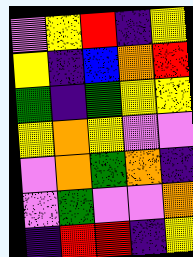[["violet", "yellow", "red", "indigo", "yellow"], ["yellow", "indigo", "blue", "orange", "red"], ["green", "indigo", "green", "yellow", "yellow"], ["yellow", "orange", "yellow", "violet", "violet"], ["violet", "orange", "green", "orange", "indigo"], ["violet", "green", "violet", "violet", "orange"], ["indigo", "red", "red", "indigo", "yellow"]]